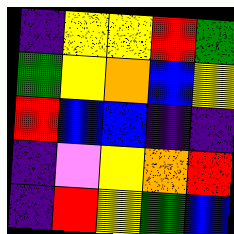[["indigo", "yellow", "yellow", "red", "green"], ["green", "yellow", "orange", "blue", "yellow"], ["red", "blue", "blue", "indigo", "indigo"], ["indigo", "violet", "yellow", "orange", "red"], ["indigo", "red", "yellow", "green", "blue"]]